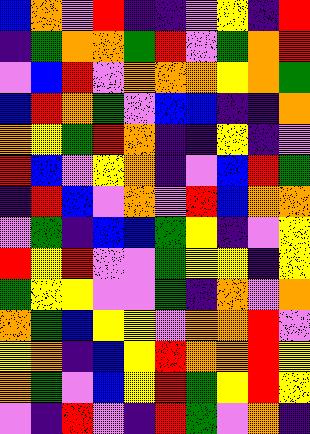[["blue", "orange", "violet", "red", "indigo", "indigo", "violet", "yellow", "indigo", "red"], ["indigo", "green", "orange", "orange", "green", "red", "violet", "green", "orange", "red"], ["violet", "blue", "red", "violet", "orange", "orange", "orange", "yellow", "orange", "green"], ["blue", "red", "orange", "green", "violet", "blue", "blue", "indigo", "indigo", "orange"], ["orange", "yellow", "green", "red", "orange", "indigo", "indigo", "yellow", "indigo", "violet"], ["red", "blue", "violet", "yellow", "orange", "indigo", "violet", "blue", "red", "green"], ["indigo", "red", "blue", "violet", "orange", "violet", "red", "blue", "orange", "orange"], ["violet", "green", "indigo", "blue", "blue", "green", "yellow", "indigo", "violet", "yellow"], ["red", "yellow", "red", "violet", "violet", "green", "yellow", "yellow", "indigo", "yellow"], ["green", "yellow", "yellow", "violet", "violet", "green", "indigo", "orange", "violet", "orange"], ["orange", "green", "blue", "yellow", "yellow", "violet", "orange", "orange", "red", "violet"], ["yellow", "orange", "indigo", "blue", "yellow", "red", "orange", "orange", "red", "yellow"], ["orange", "green", "violet", "blue", "yellow", "red", "green", "yellow", "red", "yellow"], ["violet", "indigo", "red", "violet", "indigo", "red", "green", "violet", "orange", "indigo"]]